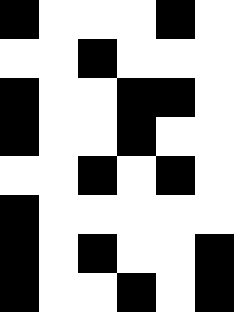[["black", "white", "white", "white", "black", "white"], ["white", "white", "black", "white", "white", "white"], ["black", "white", "white", "black", "black", "white"], ["black", "white", "white", "black", "white", "white"], ["white", "white", "black", "white", "black", "white"], ["black", "white", "white", "white", "white", "white"], ["black", "white", "black", "white", "white", "black"], ["black", "white", "white", "black", "white", "black"]]